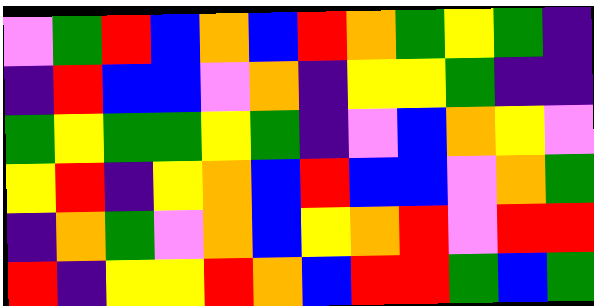[["violet", "green", "red", "blue", "orange", "blue", "red", "orange", "green", "yellow", "green", "indigo"], ["indigo", "red", "blue", "blue", "violet", "orange", "indigo", "yellow", "yellow", "green", "indigo", "indigo"], ["green", "yellow", "green", "green", "yellow", "green", "indigo", "violet", "blue", "orange", "yellow", "violet"], ["yellow", "red", "indigo", "yellow", "orange", "blue", "red", "blue", "blue", "violet", "orange", "green"], ["indigo", "orange", "green", "violet", "orange", "blue", "yellow", "orange", "red", "violet", "red", "red"], ["red", "indigo", "yellow", "yellow", "red", "orange", "blue", "red", "red", "green", "blue", "green"]]